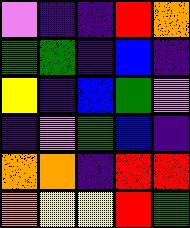[["violet", "indigo", "indigo", "red", "orange"], ["green", "green", "indigo", "blue", "indigo"], ["yellow", "indigo", "blue", "green", "violet"], ["indigo", "violet", "green", "blue", "indigo"], ["orange", "orange", "indigo", "red", "red"], ["orange", "yellow", "yellow", "red", "green"]]